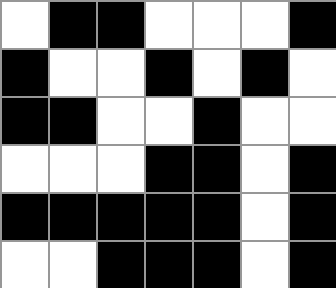[["white", "black", "black", "white", "white", "white", "black"], ["black", "white", "white", "black", "white", "black", "white"], ["black", "black", "white", "white", "black", "white", "white"], ["white", "white", "white", "black", "black", "white", "black"], ["black", "black", "black", "black", "black", "white", "black"], ["white", "white", "black", "black", "black", "white", "black"]]